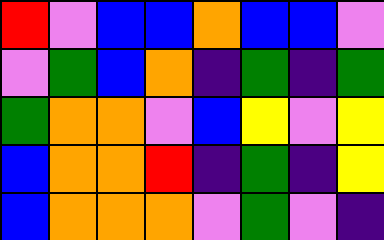[["red", "violet", "blue", "blue", "orange", "blue", "blue", "violet"], ["violet", "green", "blue", "orange", "indigo", "green", "indigo", "green"], ["green", "orange", "orange", "violet", "blue", "yellow", "violet", "yellow"], ["blue", "orange", "orange", "red", "indigo", "green", "indigo", "yellow"], ["blue", "orange", "orange", "orange", "violet", "green", "violet", "indigo"]]